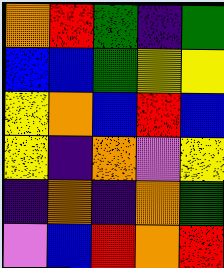[["orange", "red", "green", "indigo", "green"], ["blue", "blue", "green", "yellow", "yellow"], ["yellow", "orange", "blue", "red", "blue"], ["yellow", "indigo", "orange", "violet", "yellow"], ["indigo", "orange", "indigo", "orange", "green"], ["violet", "blue", "red", "orange", "red"]]